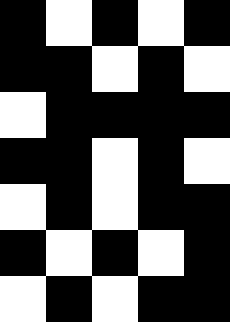[["black", "white", "black", "white", "black"], ["black", "black", "white", "black", "white"], ["white", "black", "black", "black", "black"], ["black", "black", "white", "black", "white"], ["white", "black", "white", "black", "black"], ["black", "white", "black", "white", "black"], ["white", "black", "white", "black", "black"]]